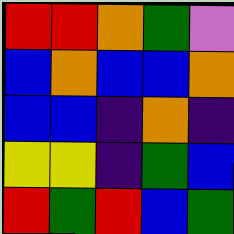[["red", "red", "orange", "green", "violet"], ["blue", "orange", "blue", "blue", "orange"], ["blue", "blue", "indigo", "orange", "indigo"], ["yellow", "yellow", "indigo", "green", "blue"], ["red", "green", "red", "blue", "green"]]